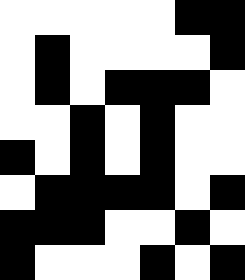[["white", "white", "white", "white", "white", "black", "black"], ["white", "black", "white", "white", "white", "white", "black"], ["white", "black", "white", "black", "black", "black", "white"], ["white", "white", "black", "white", "black", "white", "white"], ["black", "white", "black", "white", "black", "white", "white"], ["white", "black", "black", "black", "black", "white", "black"], ["black", "black", "black", "white", "white", "black", "white"], ["black", "white", "white", "white", "black", "white", "black"]]